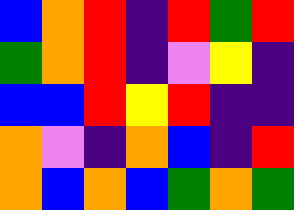[["blue", "orange", "red", "indigo", "red", "green", "red"], ["green", "orange", "red", "indigo", "violet", "yellow", "indigo"], ["blue", "blue", "red", "yellow", "red", "indigo", "indigo"], ["orange", "violet", "indigo", "orange", "blue", "indigo", "red"], ["orange", "blue", "orange", "blue", "green", "orange", "green"]]